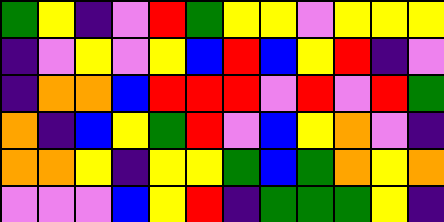[["green", "yellow", "indigo", "violet", "red", "green", "yellow", "yellow", "violet", "yellow", "yellow", "yellow"], ["indigo", "violet", "yellow", "violet", "yellow", "blue", "red", "blue", "yellow", "red", "indigo", "violet"], ["indigo", "orange", "orange", "blue", "red", "red", "red", "violet", "red", "violet", "red", "green"], ["orange", "indigo", "blue", "yellow", "green", "red", "violet", "blue", "yellow", "orange", "violet", "indigo"], ["orange", "orange", "yellow", "indigo", "yellow", "yellow", "green", "blue", "green", "orange", "yellow", "orange"], ["violet", "violet", "violet", "blue", "yellow", "red", "indigo", "green", "green", "green", "yellow", "indigo"]]